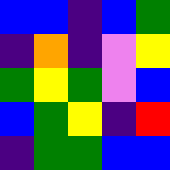[["blue", "blue", "indigo", "blue", "green"], ["indigo", "orange", "indigo", "violet", "yellow"], ["green", "yellow", "green", "violet", "blue"], ["blue", "green", "yellow", "indigo", "red"], ["indigo", "green", "green", "blue", "blue"]]